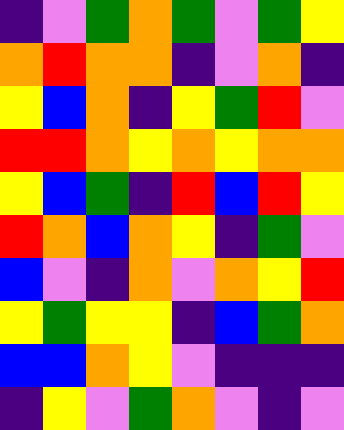[["indigo", "violet", "green", "orange", "green", "violet", "green", "yellow"], ["orange", "red", "orange", "orange", "indigo", "violet", "orange", "indigo"], ["yellow", "blue", "orange", "indigo", "yellow", "green", "red", "violet"], ["red", "red", "orange", "yellow", "orange", "yellow", "orange", "orange"], ["yellow", "blue", "green", "indigo", "red", "blue", "red", "yellow"], ["red", "orange", "blue", "orange", "yellow", "indigo", "green", "violet"], ["blue", "violet", "indigo", "orange", "violet", "orange", "yellow", "red"], ["yellow", "green", "yellow", "yellow", "indigo", "blue", "green", "orange"], ["blue", "blue", "orange", "yellow", "violet", "indigo", "indigo", "indigo"], ["indigo", "yellow", "violet", "green", "orange", "violet", "indigo", "violet"]]